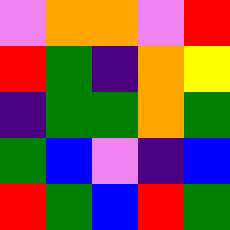[["violet", "orange", "orange", "violet", "red"], ["red", "green", "indigo", "orange", "yellow"], ["indigo", "green", "green", "orange", "green"], ["green", "blue", "violet", "indigo", "blue"], ["red", "green", "blue", "red", "green"]]